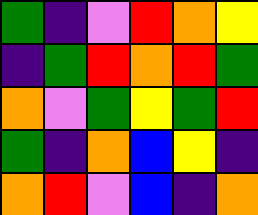[["green", "indigo", "violet", "red", "orange", "yellow"], ["indigo", "green", "red", "orange", "red", "green"], ["orange", "violet", "green", "yellow", "green", "red"], ["green", "indigo", "orange", "blue", "yellow", "indigo"], ["orange", "red", "violet", "blue", "indigo", "orange"]]